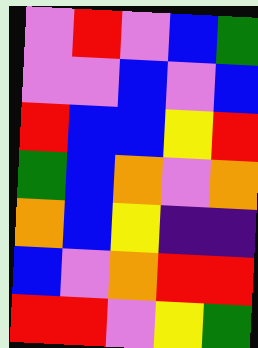[["violet", "red", "violet", "blue", "green"], ["violet", "violet", "blue", "violet", "blue"], ["red", "blue", "blue", "yellow", "red"], ["green", "blue", "orange", "violet", "orange"], ["orange", "blue", "yellow", "indigo", "indigo"], ["blue", "violet", "orange", "red", "red"], ["red", "red", "violet", "yellow", "green"]]